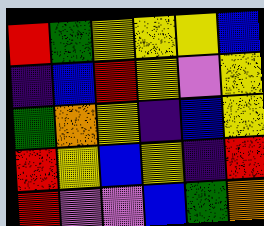[["red", "green", "yellow", "yellow", "yellow", "blue"], ["indigo", "blue", "red", "yellow", "violet", "yellow"], ["green", "orange", "yellow", "indigo", "blue", "yellow"], ["red", "yellow", "blue", "yellow", "indigo", "red"], ["red", "violet", "violet", "blue", "green", "orange"]]